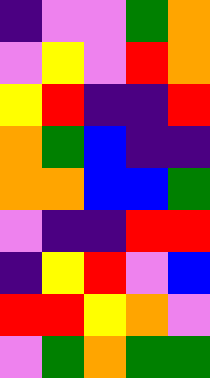[["indigo", "violet", "violet", "green", "orange"], ["violet", "yellow", "violet", "red", "orange"], ["yellow", "red", "indigo", "indigo", "red"], ["orange", "green", "blue", "indigo", "indigo"], ["orange", "orange", "blue", "blue", "green"], ["violet", "indigo", "indigo", "red", "red"], ["indigo", "yellow", "red", "violet", "blue"], ["red", "red", "yellow", "orange", "violet"], ["violet", "green", "orange", "green", "green"]]